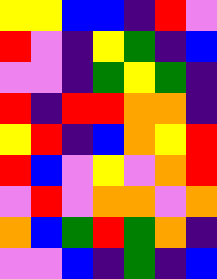[["yellow", "yellow", "blue", "blue", "indigo", "red", "violet"], ["red", "violet", "indigo", "yellow", "green", "indigo", "blue"], ["violet", "violet", "indigo", "green", "yellow", "green", "indigo"], ["red", "indigo", "red", "red", "orange", "orange", "indigo"], ["yellow", "red", "indigo", "blue", "orange", "yellow", "red"], ["red", "blue", "violet", "yellow", "violet", "orange", "red"], ["violet", "red", "violet", "orange", "orange", "violet", "orange"], ["orange", "blue", "green", "red", "green", "orange", "indigo"], ["violet", "violet", "blue", "indigo", "green", "indigo", "blue"]]